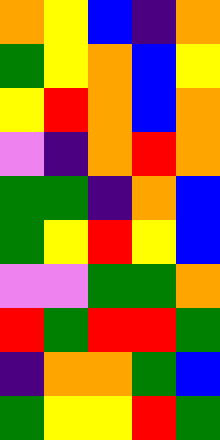[["orange", "yellow", "blue", "indigo", "orange"], ["green", "yellow", "orange", "blue", "yellow"], ["yellow", "red", "orange", "blue", "orange"], ["violet", "indigo", "orange", "red", "orange"], ["green", "green", "indigo", "orange", "blue"], ["green", "yellow", "red", "yellow", "blue"], ["violet", "violet", "green", "green", "orange"], ["red", "green", "red", "red", "green"], ["indigo", "orange", "orange", "green", "blue"], ["green", "yellow", "yellow", "red", "green"]]